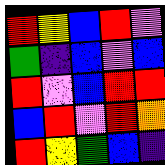[["red", "yellow", "blue", "red", "violet"], ["green", "indigo", "blue", "violet", "blue"], ["red", "violet", "blue", "red", "red"], ["blue", "red", "violet", "red", "orange"], ["red", "yellow", "green", "blue", "indigo"]]